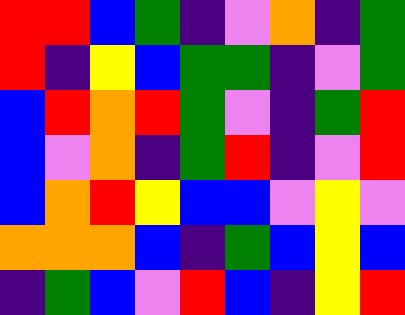[["red", "red", "blue", "green", "indigo", "violet", "orange", "indigo", "green"], ["red", "indigo", "yellow", "blue", "green", "green", "indigo", "violet", "green"], ["blue", "red", "orange", "red", "green", "violet", "indigo", "green", "red"], ["blue", "violet", "orange", "indigo", "green", "red", "indigo", "violet", "red"], ["blue", "orange", "red", "yellow", "blue", "blue", "violet", "yellow", "violet"], ["orange", "orange", "orange", "blue", "indigo", "green", "blue", "yellow", "blue"], ["indigo", "green", "blue", "violet", "red", "blue", "indigo", "yellow", "red"]]